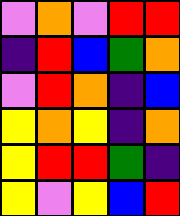[["violet", "orange", "violet", "red", "red"], ["indigo", "red", "blue", "green", "orange"], ["violet", "red", "orange", "indigo", "blue"], ["yellow", "orange", "yellow", "indigo", "orange"], ["yellow", "red", "red", "green", "indigo"], ["yellow", "violet", "yellow", "blue", "red"]]